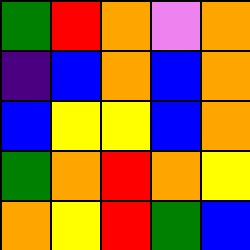[["green", "red", "orange", "violet", "orange"], ["indigo", "blue", "orange", "blue", "orange"], ["blue", "yellow", "yellow", "blue", "orange"], ["green", "orange", "red", "orange", "yellow"], ["orange", "yellow", "red", "green", "blue"]]